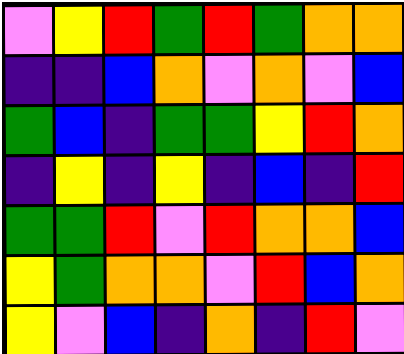[["violet", "yellow", "red", "green", "red", "green", "orange", "orange"], ["indigo", "indigo", "blue", "orange", "violet", "orange", "violet", "blue"], ["green", "blue", "indigo", "green", "green", "yellow", "red", "orange"], ["indigo", "yellow", "indigo", "yellow", "indigo", "blue", "indigo", "red"], ["green", "green", "red", "violet", "red", "orange", "orange", "blue"], ["yellow", "green", "orange", "orange", "violet", "red", "blue", "orange"], ["yellow", "violet", "blue", "indigo", "orange", "indigo", "red", "violet"]]